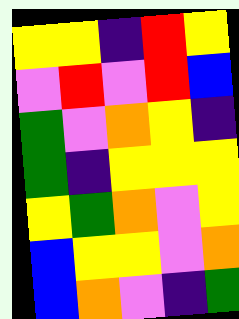[["yellow", "yellow", "indigo", "red", "yellow"], ["violet", "red", "violet", "red", "blue"], ["green", "violet", "orange", "yellow", "indigo"], ["green", "indigo", "yellow", "yellow", "yellow"], ["yellow", "green", "orange", "violet", "yellow"], ["blue", "yellow", "yellow", "violet", "orange"], ["blue", "orange", "violet", "indigo", "green"]]